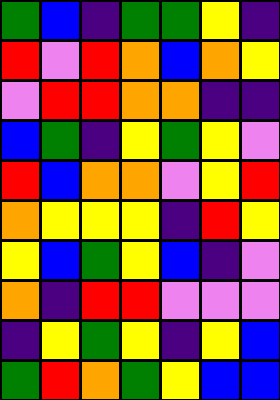[["green", "blue", "indigo", "green", "green", "yellow", "indigo"], ["red", "violet", "red", "orange", "blue", "orange", "yellow"], ["violet", "red", "red", "orange", "orange", "indigo", "indigo"], ["blue", "green", "indigo", "yellow", "green", "yellow", "violet"], ["red", "blue", "orange", "orange", "violet", "yellow", "red"], ["orange", "yellow", "yellow", "yellow", "indigo", "red", "yellow"], ["yellow", "blue", "green", "yellow", "blue", "indigo", "violet"], ["orange", "indigo", "red", "red", "violet", "violet", "violet"], ["indigo", "yellow", "green", "yellow", "indigo", "yellow", "blue"], ["green", "red", "orange", "green", "yellow", "blue", "blue"]]